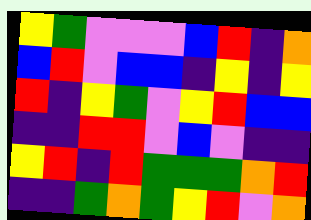[["yellow", "green", "violet", "violet", "violet", "blue", "red", "indigo", "orange"], ["blue", "red", "violet", "blue", "blue", "indigo", "yellow", "indigo", "yellow"], ["red", "indigo", "yellow", "green", "violet", "yellow", "red", "blue", "blue"], ["indigo", "indigo", "red", "red", "violet", "blue", "violet", "indigo", "indigo"], ["yellow", "red", "indigo", "red", "green", "green", "green", "orange", "red"], ["indigo", "indigo", "green", "orange", "green", "yellow", "red", "violet", "orange"]]